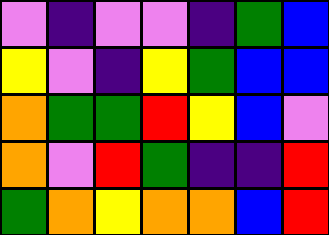[["violet", "indigo", "violet", "violet", "indigo", "green", "blue"], ["yellow", "violet", "indigo", "yellow", "green", "blue", "blue"], ["orange", "green", "green", "red", "yellow", "blue", "violet"], ["orange", "violet", "red", "green", "indigo", "indigo", "red"], ["green", "orange", "yellow", "orange", "orange", "blue", "red"]]